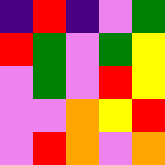[["indigo", "red", "indigo", "violet", "green"], ["red", "green", "violet", "green", "yellow"], ["violet", "green", "violet", "red", "yellow"], ["violet", "violet", "orange", "yellow", "red"], ["violet", "red", "orange", "violet", "orange"]]